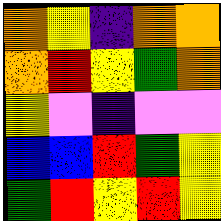[["orange", "yellow", "indigo", "orange", "orange"], ["orange", "red", "yellow", "green", "orange"], ["yellow", "violet", "indigo", "violet", "violet"], ["blue", "blue", "red", "green", "yellow"], ["green", "red", "yellow", "red", "yellow"]]